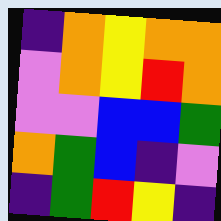[["indigo", "orange", "yellow", "orange", "orange"], ["violet", "orange", "yellow", "red", "orange"], ["violet", "violet", "blue", "blue", "green"], ["orange", "green", "blue", "indigo", "violet"], ["indigo", "green", "red", "yellow", "indigo"]]